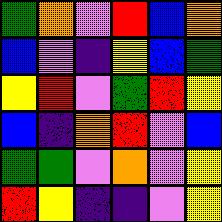[["green", "orange", "violet", "red", "blue", "orange"], ["blue", "violet", "indigo", "yellow", "blue", "green"], ["yellow", "red", "violet", "green", "red", "yellow"], ["blue", "indigo", "orange", "red", "violet", "blue"], ["green", "green", "violet", "orange", "violet", "yellow"], ["red", "yellow", "indigo", "indigo", "violet", "yellow"]]